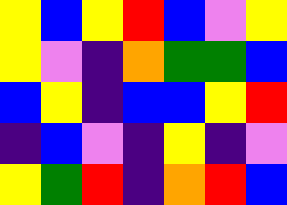[["yellow", "blue", "yellow", "red", "blue", "violet", "yellow"], ["yellow", "violet", "indigo", "orange", "green", "green", "blue"], ["blue", "yellow", "indigo", "blue", "blue", "yellow", "red"], ["indigo", "blue", "violet", "indigo", "yellow", "indigo", "violet"], ["yellow", "green", "red", "indigo", "orange", "red", "blue"]]